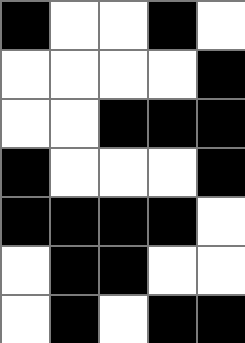[["black", "white", "white", "black", "white"], ["white", "white", "white", "white", "black"], ["white", "white", "black", "black", "black"], ["black", "white", "white", "white", "black"], ["black", "black", "black", "black", "white"], ["white", "black", "black", "white", "white"], ["white", "black", "white", "black", "black"]]